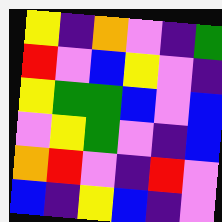[["yellow", "indigo", "orange", "violet", "indigo", "green"], ["red", "violet", "blue", "yellow", "violet", "indigo"], ["yellow", "green", "green", "blue", "violet", "blue"], ["violet", "yellow", "green", "violet", "indigo", "blue"], ["orange", "red", "violet", "indigo", "red", "violet"], ["blue", "indigo", "yellow", "blue", "indigo", "violet"]]